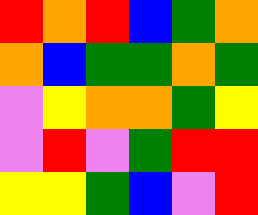[["red", "orange", "red", "blue", "green", "orange"], ["orange", "blue", "green", "green", "orange", "green"], ["violet", "yellow", "orange", "orange", "green", "yellow"], ["violet", "red", "violet", "green", "red", "red"], ["yellow", "yellow", "green", "blue", "violet", "red"]]